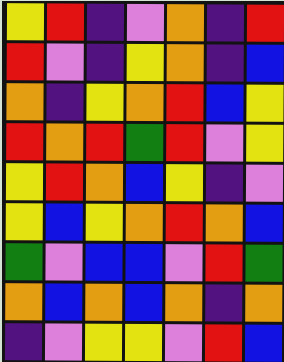[["yellow", "red", "indigo", "violet", "orange", "indigo", "red"], ["red", "violet", "indigo", "yellow", "orange", "indigo", "blue"], ["orange", "indigo", "yellow", "orange", "red", "blue", "yellow"], ["red", "orange", "red", "green", "red", "violet", "yellow"], ["yellow", "red", "orange", "blue", "yellow", "indigo", "violet"], ["yellow", "blue", "yellow", "orange", "red", "orange", "blue"], ["green", "violet", "blue", "blue", "violet", "red", "green"], ["orange", "blue", "orange", "blue", "orange", "indigo", "orange"], ["indigo", "violet", "yellow", "yellow", "violet", "red", "blue"]]